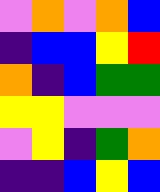[["violet", "orange", "violet", "orange", "blue"], ["indigo", "blue", "blue", "yellow", "red"], ["orange", "indigo", "blue", "green", "green"], ["yellow", "yellow", "violet", "violet", "violet"], ["violet", "yellow", "indigo", "green", "orange"], ["indigo", "indigo", "blue", "yellow", "blue"]]